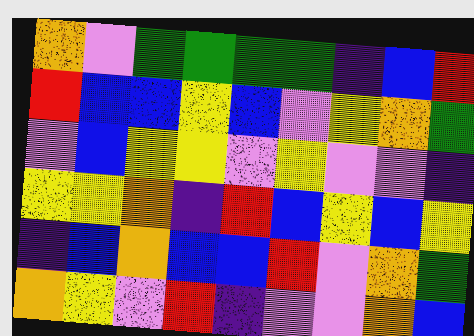[["orange", "violet", "green", "green", "green", "green", "indigo", "blue", "red"], ["red", "blue", "blue", "yellow", "blue", "violet", "yellow", "orange", "green"], ["violet", "blue", "yellow", "yellow", "violet", "yellow", "violet", "violet", "indigo"], ["yellow", "yellow", "orange", "indigo", "red", "blue", "yellow", "blue", "yellow"], ["indigo", "blue", "orange", "blue", "blue", "red", "violet", "orange", "green"], ["orange", "yellow", "violet", "red", "indigo", "violet", "violet", "orange", "blue"]]